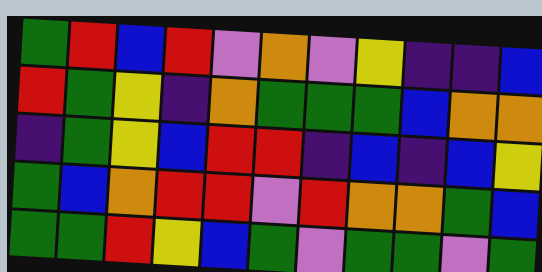[["green", "red", "blue", "red", "violet", "orange", "violet", "yellow", "indigo", "indigo", "blue"], ["red", "green", "yellow", "indigo", "orange", "green", "green", "green", "blue", "orange", "orange"], ["indigo", "green", "yellow", "blue", "red", "red", "indigo", "blue", "indigo", "blue", "yellow"], ["green", "blue", "orange", "red", "red", "violet", "red", "orange", "orange", "green", "blue"], ["green", "green", "red", "yellow", "blue", "green", "violet", "green", "green", "violet", "green"]]